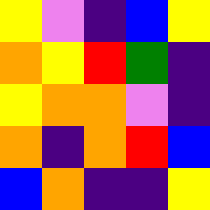[["yellow", "violet", "indigo", "blue", "yellow"], ["orange", "yellow", "red", "green", "indigo"], ["yellow", "orange", "orange", "violet", "indigo"], ["orange", "indigo", "orange", "red", "blue"], ["blue", "orange", "indigo", "indigo", "yellow"]]